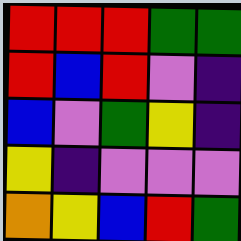[["red", "red", "red", "green", "green"], ["red", "blue", "red", "violet", "indigo"], ["blue", "violet", "green", "yellow", "indigo"], ["yellow", "indigo", "violet", "violet", "violet"], ["orange", "yellow", "blue", "red", "green"]]